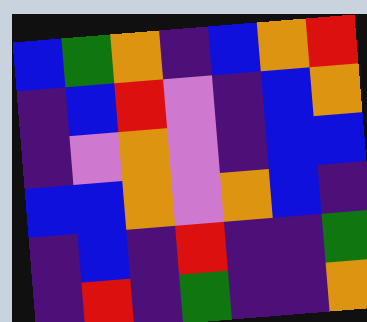[["blue", "green", "orange", "indigo", "blue", "orange", "red"], ["indigo", "blue", "red", "violet", "indigo", "blue", "orange"], ["indigo", "violet", "orange", "violet", "indigo", "blue", "blue"], ["blue", "blue", "orange", "violet", "orange", "blue", "indigo"], ["indigo", "blue", "indigo", "red", "indigo", "indigo", "green"], ["indigo", "red", "indigo", "green", "indigo", "indigo", "orange"]]